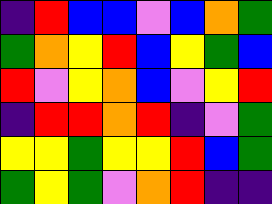[["indigo", "red", "blue", "blue", "violet", "blue", "orange", "green"], ["green", "orange", "yellow", "red", "blue", "yellow", "green", "blue"], ["red", "violet", "yellow", "orange", "blue", "violet", "yellow", "red"], ["indigo", "red", "red", "orange", "red", "indigo", "violet", "green"], ["yellow", "yellow", "green", "yellow", "yellow", "red", "blue", "green"], ["green", "yellow", "green", "violet", "orange", "red", "indigo", "indigo"]]